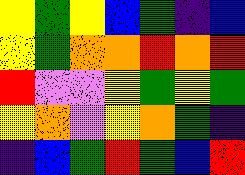[["yellow", "green", "yellow", "blue", "green", "indigo", "blue"], ["yellow", "green", "orange", "orange", "red", "orange", "red"], ["red", "violet", "violet", "yellow", "green", "yellow", "green"], ["yellow", "orange", "violet", "yellow", "orange", "green", "indigo"], ["indigo", "blue", "green", "red", "green", "blue", "red"]]